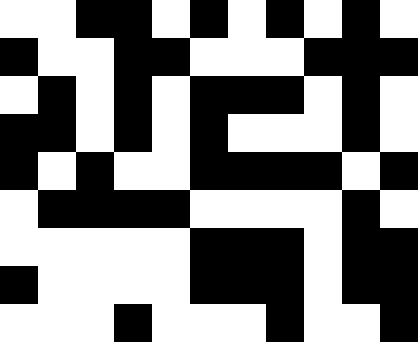[["white", "white", "black", "black", "white", "black", "white", "black", "white", "black", "white"], ["black", "white", "white", "black", "black", "white", "white", "white", "black", "black", "black"], ["white", "black", "white", "black", "white", "black", "black", "black", "white", "black", "white"], ["black", "black", "white", "black", "white", "black", "white", "white", "white", "black", "white"], ["black", "white", "black", "white", "white", "black", "black", "black", "black", "white", "black"], ["white", "black", "black", "black", "black", "white", "white", "white", "white", "black", "white"], ["white", "white", "white", "white", "white", "black", "black", "black", "white", "black", "black"], ["black", "white", "white", "white", "white", "black", "black", "black", "white", "black", "black"], ["white", "white", "white", "black", "white", "white", "white", "black", "white", "white", "black"]]